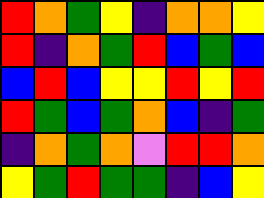[["red", "orange", "green", "yellow", "indigo", "orange", "orange", "yellow"], ["red", "indigo", "orange", "green", "red", "blue", "green", "blue"], ["blue", "red", "blue", "yellow", "yellow", "red", "yellow", "red"], ["red", "green", "blue", "green", "orange", "blue", "indigo", "green"], ["indigo", "orange", "green", "orange", "violet", "red", "red", "orange"], ["yellow", "green", "red", "green", "green", "indigo", "blue", "yellow"]]